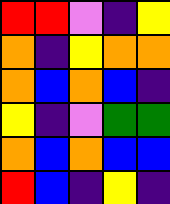[["red", "red", "violet", "indigo", "yellow"], ["orange", "indigo", "yellow", "orange", "orange"], ["orange", "blue", "orange", "blue", "indigo"], ["yellow", "indigo", "violet", "green", "green"], ["orange", "blue", "orange", "blue", "blue"], ["red", "blue", "indigo", "yellow", "indigo"]]